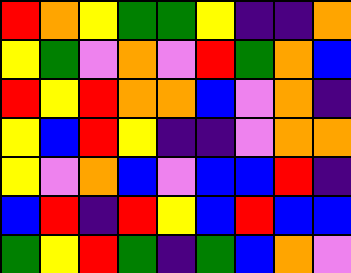[["red", "orange", "yellow", "green", "green", "yellow", "indigo", "indigo", "orange"], ["yellow", "green", "violet", "orange", "violet", "red", "green", "orange", "blue"], ["red", "yellow", "red", "orange", "orange", "blue", "violet", "orange", "indigo"], ["yellow", "blue", "red", "yellow", "indigo", "indigo", "violet", "orange", "orange"], ["yellow", "violet", "orange", "blue", "violet", "blue", "blue", "red", "indigo"], ["blue", "red", "indigo", "red", "yellow", "blue", "red", "blue", "blue"], ["green", "yellow", "red", "green", "indigo", "green", "blue", "orange", "violet"]]